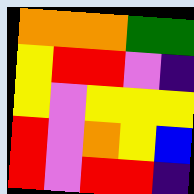[["orange", "orange", "orange", "green", "green"], ["yellow", "red", "red", "violet", "indigo"], ["yellow", "violet", "yellow", "yellow", "yellow"], ["red", "violet", "orange", "yellow", "blue"], ["red", "violet", "red", "red", "indigo"]]